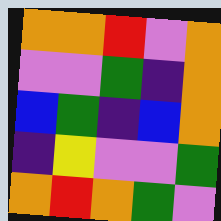[["orange", "orange", "red", "violet", "orange"], ["violet", "violet", "green", "indigo", "orange"], ["blue", "green", "indigo", "blue", "orange"], ["indigo", "yellow", "violet", "violet", "green"], ["orange", "red", "orange", "green", "violet"]]